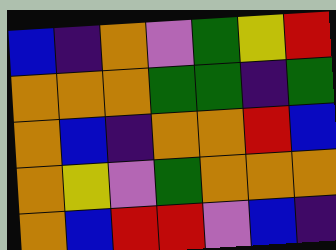[["blue", "indigo", "orange", "violet", "green", "yellow", "red"], ["orange", "orange", "orange", "green", "green", "indigo", "green"], ["orange", "blue", "indigo", "orange", "orange", "red", "blue"], ["orange", "yellow", "violet", "green", "orange", "orange", "orange"], ["orange", "blue", "red", "red", "violet", "blue", "indigo"]]